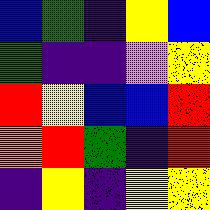[["blue", "green", "indigo", "yellow", "blue"], ["green", "indigo", "indigo", "violet", "yellow"], ["red", "yellow", "blue", "blue", "red"], ["orange", "red", "green", "indigo", "red"], ["indigo", "yellow", "indigo", "yellow", "yellow"]]